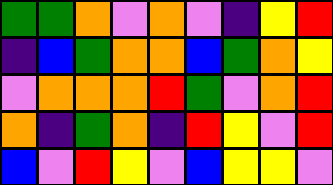[["green", "green", "orange", "violet", "orange", "violet", "indigo", "yellow", "red"], ["indigo", "blue", "green", "orange", "orange", "blue", "green", "orange", "yellow"], ["violet", "orange", "orange", "orange", "red", "green", "violet", "orange", "red"], ["orange", "indigo", "green", "orange", "indigo", "red", "yellow", "violet", "red"], ["blue", "violet", "red", "yellow", "violet", "blue", "yellow", "yellow", "violet"]]